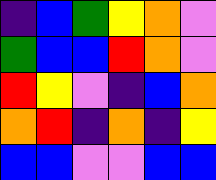[["indigo", "blue", "green", "yellow", "orange", "violet"], ["green", "blue", "blue", "red", "orange", "violet"], ["red", "yellow", "violet", "indigo", "blue", "orange"], ["orange", "red", "indigo", "orange", "indigo", "yellow"], ["blue", "blue", "violet", "violet", "blue", "blue"]]